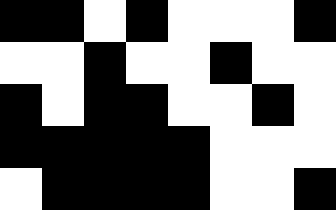[["black", "black", "white", "black", "white", "white", "white", "black"], ["white", "white", "black", "white", "white", "black", "white", "white"], ["black", "white", "black", "black", "white", "white", "black", "white"], ["black", "black", "black", "black", "black", "white", "white", "white"], ["white", "black", "black", "black", "black", "white", "white", "black"]]